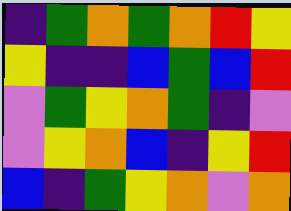[["indigo", "green", "orange", "green", "orange", "red", "yellow"], ["yellow", "indigo", "indigo", "blue", "green", "blue", "red"], ["violet", "green", "yellow", "orange", "green", "indigo", "violet"], ["violet", "yellow", "orange", "blue", "indigo", "yellow", "red"], ["blue", "indigo", "green", "yellow", "orange", "violet", "orange"]]